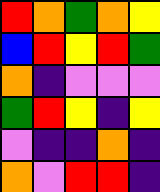[["red", "orange", "green", "orange", "yellow"], ["blue", "red", "yellow", "red", "green"], ["orange", "indigo", "violet", "violet", "violet"], ["green", "red", "yellow", "indigo", "yellow"], ["violet", "indigo", "indigo", "orange", "indigo"], ["orange", "violet", "red", "red", "indigo"]]